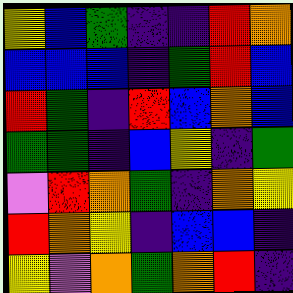[["yellow", "blue", "green", "indigo", "indigo", "red", "orange"], ["blue", "blue", "blue", "indigo", "green", "red", "blue"], ["red", "green", "indigo", "red", "blue", "orange", "blue"], ["green", "green", "indigo", "blue", "yellow", "indigo", "green"], ["violet", "red", "orange", "green", "indigo", "orange", "yellow"], ["red", "orange", "yellow", "indigo", "blue", "blue", "indigo"], ["yellow", "violet", "orange", "green", "orange", "red", "indigo"]]